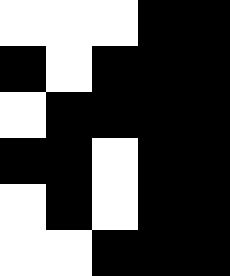[["white", "white", "white", "black", "black"], ["black", "white", "black", "black", "black"], ["white", "black", "black", "black", "black"], ["black", "black", "white", "black", "black"], ["white", "black", "white", "black", "black"], ["white", "white", "black", "black", "black"]]